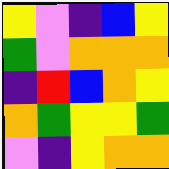[["yellow", "violet", "indigo", "blue", "yellow"], ["green", "violet", "orange", "orange", "orange"], ["indigo", "red", "blue", "orange", "yellow"], ["orange", "green", "yellow", "yellow", "green"], ["violet", "indigo", "yellow", "orange", "orange"]]